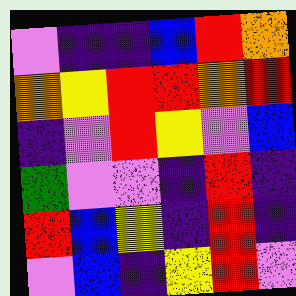[["violet", "indigo", "indigo", "blue", "red", "orange"], ["orange", "yellow", "red", "red", "orange", "red"], ["indigo", "violet", "red", "yellow", "violet", "blue"], ["green", "violet", "violet", "indigo", "red", "indigo"], ["red", "blue", "yellow", "indigo", "red", "indigo"], ["violet", "blue", "indigo", "yellow", "red", "violet"]]